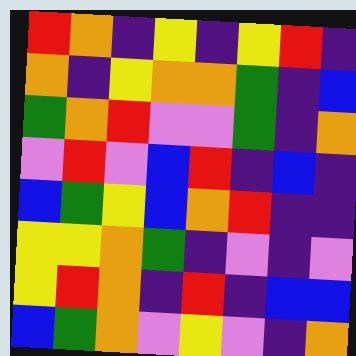[["red", "orange", "indigo", "yellow", "indigo", "yellow", "red", "indigo"], ["orange", "indigo", "yellow", "orange", "orange", "green", "indigo", "blue"], ["green", "orange", "red", "violet", "violet", "green", "indigo", "orange"], ["violet", "red", "violet", "blue", "red", "indigo", "blue", "indigo"], ["blue", "green", "yellow", "blue", "orange", "red", "indigo", "indigo"], ["yellow", "yellow", "orange", "green", "indigo", "violet", "indigo", "violet"], ["yellow", "red", "orange", "indigo", "red", "indigo", "blue", "blue"], ["blue", "green", "orange", "violet", "yellow", "violet", "indigo", "orange"]]